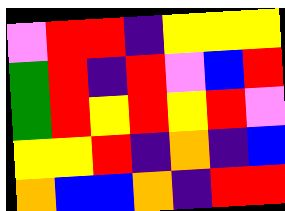[["violet", "red", "red", "indigo", "yellow", "yellow", "yellow"], ["green", "red", "indigo", "red", "violet", "blue", "red"], ["green", "red", "yellow", "red", "yellow", "red", "violet"], ["yellow", "yellow", "red", "indigo", "orange", "indigo", "blue"], ["orange", "blue", "blue", "orange", "indigo", "red", "red"]]